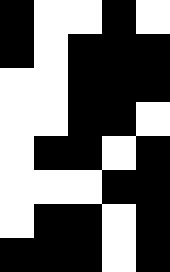[["black", "white", "white", "black", "white"], ["black", "white", "black", "black", "black"], ["white", "white", "black", "black", "black"], ["white", "white", "black", "black", "white"], ["white", "black", "black", "white", "black"], ["white", "white", "white", "black", "black"], ["white", "black", "black", "white", "black"], ["black", "black", "black", "white", "black"]]